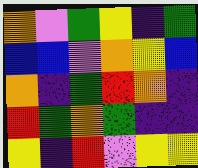[["orange", "violet", "green", "yellow", "indigo", "green"], ["blue", "blue", "violet", "orange", "yellow", "blue"], ["orange", "indigo", "green", "red", "orange", "indigo"], ["red", "green", "orange", "green", "indigo", "indigo"], ["yellow", "indigo", "red", "violet", "yellow", "yellow"]]